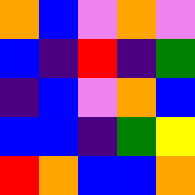[["orange", "blue", "violet", "orange", "violet"], ["blue", "indigo", "red", "indigo", "green"], ["indigo", "blue", "violet", "orange", "blue"], ["blue", "blue", "indigo", "green", "yellow"], ["red", "orange", "blue", "blue", "orange"]]